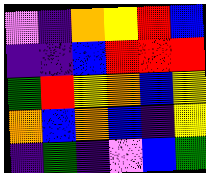[["violet", "indigo", "orange", "yellow", "red", "blue"], ["indigo", "indigo", "blue", "red", "red", "red"], ["green", "red", "yellow", "orange", "blue", "yellow"], ["orange", "blue", "orange", "blue", "indigo", "yellow"], ["indigo", "green", "indigo", "violet", "blue", "green"]]